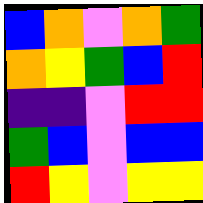[["blue", "orange", "violet", "orange", "green"], ["orange", "yellow", "green", "blue", "red"], ["indigo", "indigo", "violet", "red", "red"], ["green", "blue", "violet", "blue", "blue"], ["red", "yellow", "violet", "yellow", "yellow"]]